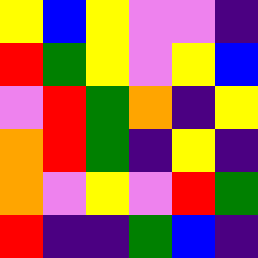[["yellow", "blue", "yellow", "violet", "violet", "indigo"], ["red", "green", "yellow", "violet", "yellow", "blue"], ["violet", "red", "green", "orange", "indigo", "yellow"], ["orange", "red", "green", "indigo", "yellow", "indigo"], ["orange", "violet", "yellow", "violet", "red", "green"], ["red", "indigo", "indigo", "green", "blue", "indigo"]]